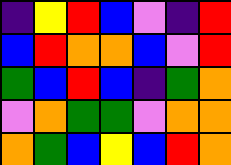[["indigo", "yellow", "red", "blue", "violet", "indigo", "red"], ["blue", "red", "orange", "orange", "blue", "violet", "red"], ["green", "blue", "red", "blue", "indigo", "green", "orange"], ["violet", "orange", "green", "green", "violet", "orange", "orange"], ["orange", "green", "blue", "yellow", "blue", "red", "orange"]]